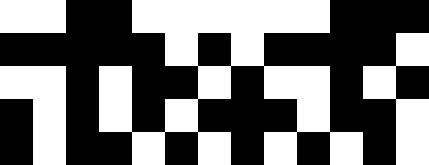[["white", "white", "black", "black", "white", "white", "white", "white", "white", "white", "black", "black", "black"], ["black", "black", "black", "black", "black", "white", "black", "white", "black", "black", "black", "black", "white"], ["white", "white", "black", "white", "black", "black", "white", "black", "white", "white", "black", "white", "black"], ["black", "white", "black", "white", "black", "white", "black", "black", "black", "white", "black", "black", "white"], ["black", "white", "black", "black", "white", "black", "white", "black", "white", "black", "white", "black", "white"]]